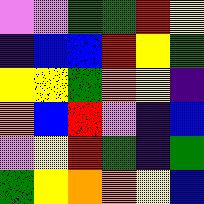[["violet", "violet", "green", "green", "red", "yellow"], ["indigo", "blue", "blue", "red", "yellow", "green"], ["yellow", "yellow", "green", "orange", "yellow", "indigo"], ["orange", "blue", "red", "violet", "indigo", "blue"], ["violet", "yellow", "red", "green", "indigo", "green"], ["green", "yellow", "orange", "orange", "yellow", "blue"]]